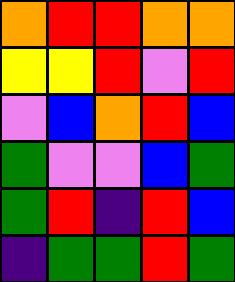[["orange", "red", "red", "orange", "orange"], ["yellow", "yellow", "red", "violet", "red"], ["violet", "blue", "orange", "red", "blue"], ["green", "violet", "violet", "blue", "green"], ["green", "red", "indigo", "red", "blue"], ["indigo", "green", "green", "red", "green"]]